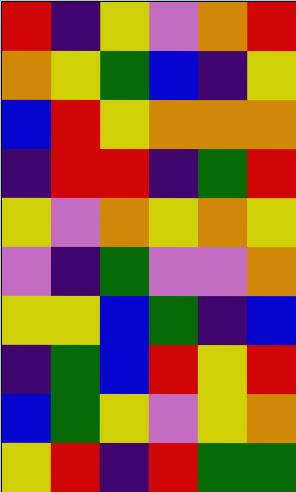[["red", "indigo", "yellow", "violet", "orange", "red"], ["orange", "yellow", "green", "blue", "indigo", "yellow"], ["blue", "red", "yellow", "orange", "orange", "orange"], ["indigo", "red", "red", "indigo", "green", "red"], ["yellow", "violet", "orange", "yellow", "orange", "yellow"], ["violet", "indigo", "green", "violet", "violet", "orange"], ["yellow", "yellow", "blue", "green", "indigo", "blue"], ["indigo", "green", "blue", "red", "yellow", "red"], ["blue", "green", "yellow", "violet", "yellow", "orange"], ["yellow", "red", "indigo", "red", "green", "green"]]